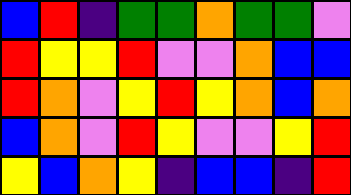[["blue", "red", "indigo", "green", "green", "orange", "green", "green", "violet"], ["red", "yellow", "yellow", "red", "violet", "violet", "orange", "blue", "blue"], ["red", "orange", "violet", "yellow", "red", "yellow", "orange", "blue", "orange"], ["blue", "orange", "violet", "red", "yellow", "violet", "violet", "yellow", "red"], ["yellow", "blue", "orange", "yellow", "indigo", "blue", "blue", "indigo", "red"]]